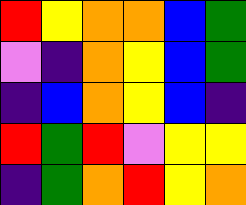[["red", "yellow", "orange", "orange", "blue", "green"], ["violet", "indigo", "orange", "yellow", "blue", "green"], ["indigo", "blue", "orange", "yellow", "blue", "indigo"], ["red", "green", "red", "violet", "yellow", "yellow"], ["indigo", "green", "orange", "red", "yellow", "orange"]]